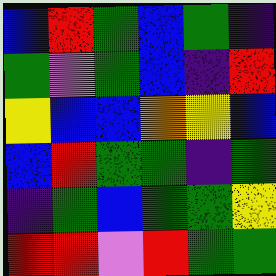[["blue", "red", "green", "blue", "green", "indigo"], ["green", "violet", "green", "blue", "indigo", "red"], ["yellow", "blue", "blue", "orange", "yellow", "blue"], ["blue", "red", "green", "green", "indigo", "green"], ["indigo", "green", "blue", "green", "green", "yellow"], ["red", "red", "violet", "red", "green", "green"]]